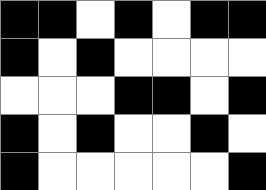[["black", "black", "white", "black", "white", "black", "black"], ["black", "white", "black", "white", "white", "white", "white"], ["white", "white", "white", "black", "black", "white", "black"], ["black", "white", "black", "white", "white", "black", "white"], ["black", "white", "white", "white", "white", "white", "black"]]